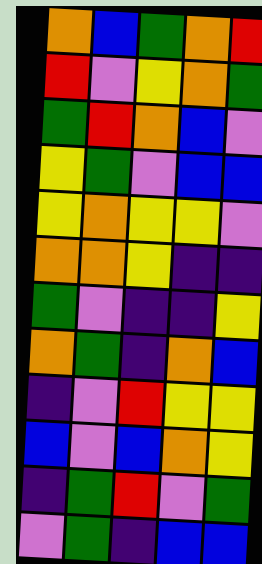[["orange", "blue", "green", "orange", "red"], ["red", "violet", "yellow", "orange", "green"], ["green", "red", "orange", "blue", "violet"], ["yellow", "green", "violet", "blue", "blue"], ["yellow", "orange", "yellow", "yellow", "violet"], ["orange", "orange", "yellow", "indigo", "indigo"], ["green", "violet", "indigo", "indigo", "yellow"], ["orange", "green", "indigo", "orange", "blue"], ["indigo", "violet", "red", "yellow", "yellow"], ["blue", "violet", "blue", "orange", "yellow"], ["indigo", "green", "red", "violet", "green"], ["violet", "green", "indigo", "blue", "blue"]]